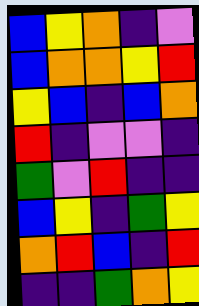[["blue", "yellow", "orange", "indigo", "violet"], ["blue", "orange", "orange", "yellow", "red"], ["yellow", "blue", "indigo", "blue", "orange"], ["red", "indigo", "violet", "violet", "indigo"], ["green", "violet", "red", "indigo", "indigo"], ["blue", "yellow", "indigo", "green", "yellow"], ["orange", "red", "blue", "indigo", "red"], ["indigo", "indigo", "green", "orange", "yellow"]]